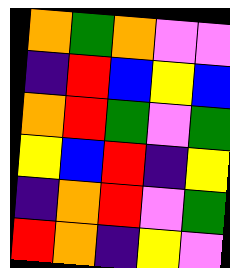[["orange", "green", "orange", "violet", "violet"], ["indigo", "red", "blue", "yellow", "blue"], ["orange", "red", "green", "violet", "green"], ["yellow", "blue", "red", "indigo", "yellow"], ["indigo", "orange", "red", "violet", "green"], ["red", "orange", "indigo", "yellow", "violet"]]